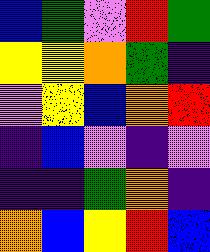[["blue", "green", "violet", "red", "green"], ["yellow", "yellow", "orange", "green", "indigo"], ["violet", "yellow", "blue", "orange", "red"], ["indigo", "blue", "violet", "indigo", "violet"], ["indigo", "indigo", "green", "orange", "indigo"], ["orange", "blue", "yellow", "red", "blue"]]